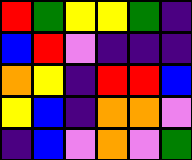[["red", "green", "yellow", "yellow", "green", "indigo"], ["blue", "red", "violet", "indigo", "indigo", "indigo"], ["orange", "yellow", "indigo", "red", "red", "blue"], ["yellow", "blue", "indigo", "orange", "orange", "violet"], ["indigo", "blue", "violet", "orange", "violet", "green"]]